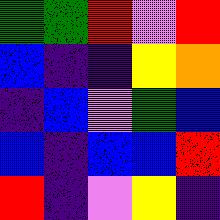[["green", "green", "red", "violet", "red"], ["blue", "indigo", "indigo", "yellow", "orange"], ["indigo", "blue", "violet", "green", "blue"], ["blue", "indigo", "blue", "blue", "red"], ["red", "indigo", "violet", "yellow", "indigo"]]